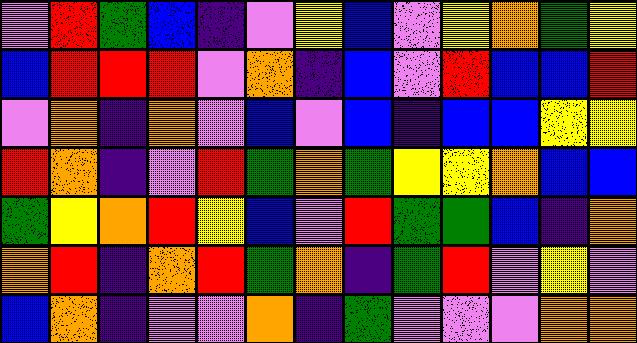[["violet", "red", "green", "blue", "indigo", "violet", "yellow", "blue", "violet", "yellow", "orange", "green", "yellow"], ["blue", "red", "red", "red", "violet", "orange", "indigo", "blue", "violet", "red", "blue", "blue", "red"], ["violet", "orange", "indigo", "orange", "violet", "blue", "violet", "blue", "indigo", "blue", "blue", "yellow", "yellow"], ["red", "orange", "indigo", "violet", "red", "green", "orange", "green", "yellow", "yellow", "orange", "blue", "blue"], ["green", "yellow", "orange", "red", "yellow", "blue", "violet", "red", "green", "green", "blue", "indigo", "orange"], ["orange", "red", "indigo", "orange", "red", "green", "orange", "indigo", "green", "red", "violet", "yellow", "violet"], ["blue", "orange", "indigo", "violet", "violet", "orange", "indigo", "green", "violet", "violet", "violet", "orange", "orange"]]